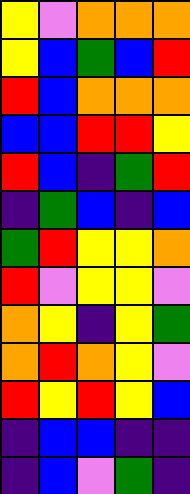[["yellow", "violet", "orange", "orange", "orange"], ["yellow", "blue", "green", "blue", "red"], ["red", "blue", "orange", "orange", "orange"], ["blue", "blue", "red", "red", "yellow"], ["red", "blue", "indigo", "green", "red"], ["indigo", "green", "blue", "indigo", "blue"], ["green", "red", "yellow", "yellow", "orange"], ["red", "violet", "yellow", "yellow", "violet"], ["orange", "yellow", "indigo", "yellow", "green"], ["orange", "red", "orange", "yellow", "violet"], ["red", "yellow", "red", "yellow", "blue"], ["indigo", "blue", "blue", "indigo", "indigo"], ["indigo", "blue", "violet", "green", "indigo"]]